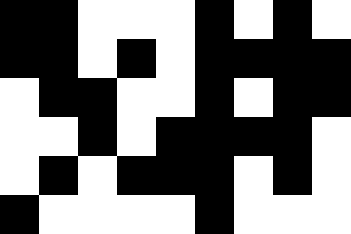[["black", "black", "white", "white", "white", "black", "white", "black", "white"], ["black", "black", "white", "black", "white", "black", "black", "black", "black"], ["white", "black", "black", "white", "white", "black", "white", "black", "black"], ["white", "white", "black", "white", "black", "black", "black", "black", "white"], ["white", "black", "white", "black", "black", "black", "white", "black", "white"], ["black", "white", "white", "white", "white", "black", "white", "white", "white"]]